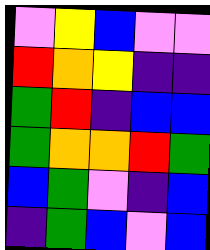[["violet", "yellow", "blue", "violet", "violet"], ["red", "orange", "yellow", "indigo", "indigo"], ["green", "red", "indigo", "blue", "blue"], ["green", "orange", "orange", "red", "green"], ["blue", "green", "violet", "indigo", "blue"], ["indigo", "green", "blue", "violet", "blue"]]